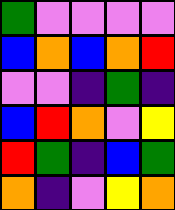[["green", "violet", "violet", "violet", "violet"], ["blue", "orange", "blue", "orange", "red"], ["violet", "violet", "indigo", "green", "indigo"], ["blue", "red", "orange", "violet", "yellow"], ["red", "green", "indigo", "blue", "green"], ["orange", "indigo", "violet", "yellow", "orange"]]